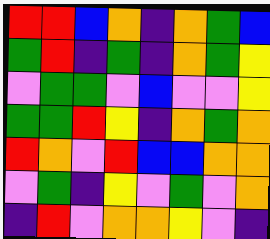[["red", "red", "blue", "orange", "indigo", "orange", "green", "blue"], ["green", "red", "indigo", "green", "indigo", "orange", "green", "yellow"], ["violet", "green", "green", "violet", "blue", "violet", "violet", "yellow"], ["green", "green", "red", "yellow", "indigo", "orange", "green", "orange"], ["red", "orange", "violet", "red", "blue", "blue", "orange", "orange"], ["violet", "green", "indigo", "yellow", "violet", "green", "violet", "orange"], ["indigo", "red", "violet", "orange", "orange", "yellow", "violet", "indigo"]]